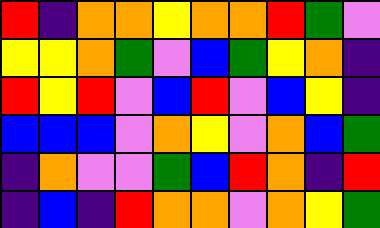[["red", "indigo", "orange", "orange", "yellow", "orange", "orange", "red", "green", "violet"], ["yellow", "yellow", "orange", "green", "violet", "blue", "green", "yellow", "orange", "indigo"], ["red", "yellow", "red", "violet", "blue", "red", "violet", "blue", "yellow", "indigo"], ["blue", "blue", "blue", "violet", "orange", "yellow", "violet", "orange", "blue", "green"], ["indigo", "orange", "violet", "violet", "green", "blue", "red", "orange", "indigo", "red"], ["indigo", "blue", "indigo", "red", "orange", "orange", "violet", "orange", "yellow", "green"]]